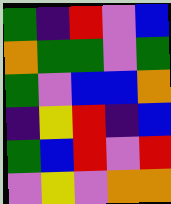[["green", "indigo", "red", "violet", "blue"], ["orange", "green", "green", "violet", "green"], ["green", "violet", "blue", "blue", "orange"], ["indigo", "yellow", "red", "indigo", "blue"], ["green", "blue", "red", "violet", "red"], ["violet", "yellow", "violet", "orange", "orange"]]